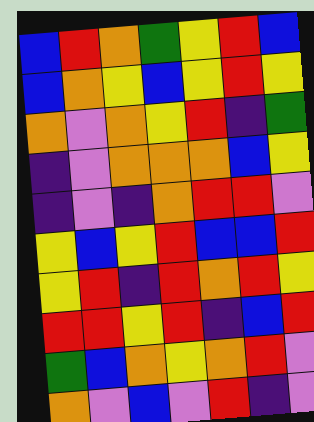[["blue", "red", "orange", "green", "yellow", "red", "blue"], ["blue", "orange", "yellow", "blue", "yellow", "red", "yellow"], ["orange", "violet", "orange", "yellow", "red", "indigo", "green"], ["indigo", "violet", "orange", "orange", "orange", "blue", "yellow"], ["indigo", "violet", "indigo", "orange", "red", "red", "violet"], ["yellow", "blue", "yellow", "red", "blue", "blue", "red"], ["yellow", "red", "indigo", "red", "orange", "red", "yellow"], ["red", "red", "yellow", "red", "indigo", "blue", "red"], ["green", "blue", "orange", "yellow", "orange", "red", "violet"], ["orange", "violet", "blue", "violet", "red", "indigo", "violet"]]